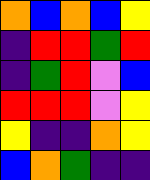[["orange", "blue", "orange", "blue", "yellow"], ["indigo", "red", "red", "green", "red"], ["indigo", "green", "red", "violet", "blue"], ["red", "red", "red", "violet", "yellow"], ["yellow", "indigo", "indigo", "orange", "yellow"], ["blue", "orange", "green", "indigo", "indigo"]]